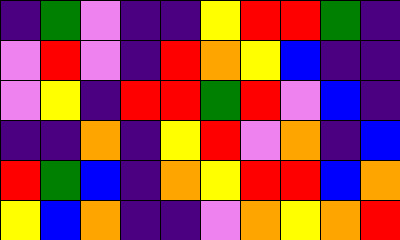[["indigo", "green", "violet", "indigo", "indigo", "yellow", "red", "red", "green", "indigo"], ["violet", "red", "violet", "indigo", "red", "orange", "yellow", "blue", "indigo", "indigo"], ["violet", "yellow", "indigo", "red", "red", "green", "red", "violet", "blue", "indigo"], ["indigo", "indigo", "orange", "indigo", "yellow", "red", "violet", "orange", "indigo", "blue"], ["red", "green", "blue", "indigo", "orange", "yellow", "red", "red", "blue", "orange"], ["yellow", "blue", "orange", "indigo", "indigo", "violet", "orange", "yellow", "orange", "red"]]